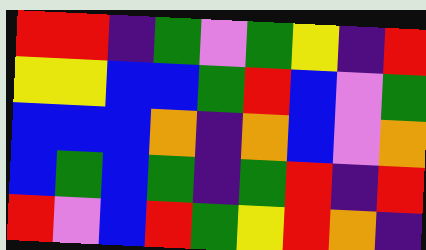[["red", "red", "indigo", "green", "violet", "green", "yellow", "indigo", "red"], ["yellow", "yellow", "blue", "blue", "green", "red", "blue", "violet", "green"], ["blue", "blue", "blue", "orange", "indigo", "orange", "blue", "violet", "orange"], ["blue", "green", "blue", "green", "indigo", "green", "red", "indigo", "red"], ["red", "violet", "blue", "red", "green", "yellow", "red", "orange", "indigo"]]